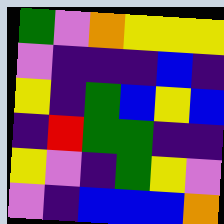[["green", "violet", "orange", "yellow", "yellow", "yellow"], ["violet", "indigo", "indigo", "indigo", "blue", "indigo"], ["yellow", "indigo", "green", "blue", "yellow", "blue"], ["indigo", "red", "green", "green", "indigo", "indigo"], ["yellow", "violet", "indigo", "green", "yellow", "violet"], ["violet", "indigo", "blue", "blue", "blue", "orange"]]